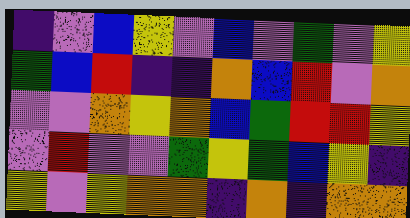[["indigo", "violet", "blue", "yellow", "violet", "blue", "violet", "green", "violet", "yellow"], ["green", "blue", "red", "indigo", "indigo", "orange", "blue", "red", "violet", "orange"], ["violet", "violet", "orange", "yellow", "orange", "blue", "green", "red", "red", "yellow"], ["violet", "red", "violet", "violet", "green", "yellow", "green", "blue", "yellow", "indigo"], ["yellow", "violet", "yellow", "orange", "orange", "indigo", "orange", "indigo", "orange", "orange"]]